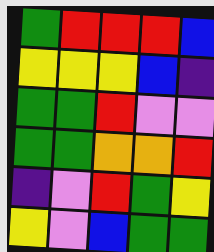[["green", "red", "red", "red", "blue"], ["yellow", "yellow", "yellow", "blue", "indigo"], ["green", "green", "red", "violet", "violet"], ["green", "green", "orange", "orange", "red"], ["indigo", "violet", "red", "green", "yellow"], ["yellow", "violet", "blue", "green", "green"]]